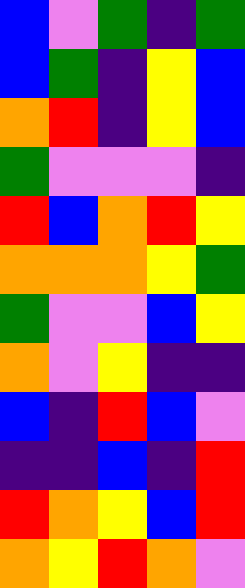[["blue", "violet", "green", "indigo", "green"], ["blue", "green", "indigo", "yellow", "blue"], ["orange", "red", "indigo", "yellow", "blue"], ["green", "violet", "violet", "violet", "indigo"], ["red", "blue", "orange", "red", "yellow"], ["orange", "orange", "orange", "yellow", "green"], ["green", "violet", "violet", "blue", "yellow"], ["orange", "violet", "yellow", "indigo", "indigo"], ["blue", "indigo", "red", "blue", "violet"], ["indigo", "indigo", "blue", "indigo", "red"], ["red", "orange", "yellow", "blue", "red"], ["orange", "yellow", "red", "orange", "violet"]]